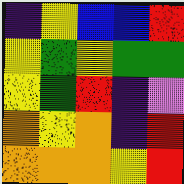[["indigo", "yellow", "blue", "blue", "red"], ["yellow", "green", "yellow", "green", "green"], ["yellow", "green", "red", "indigo", "violet"], ["orange", "yellow", "orange", "indigo", "red"], ["orange", "orange", "orange", "yellow", "red"]]